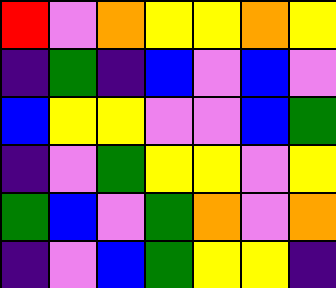[["red", "violet", "orange", "yellow", "yellow", "orange", "yellow"], ["indigo", "green", "indigo", "blue", "violet", "blue", "violet"], ["blue", "yellow", "yellow", "violet", "violet", "blue", "green"], ["indigo", "violet", "green", "yellow", "yellow", "violet", "yellow"], ["green", "blue", "violet", "green", "orange", "violet", "orange"], ["indigo", "violet", "blue", "green", "yellow", "yellow", "indigo"]]